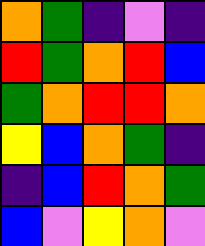[["orange", "green", "indigo", "violet", "indigo"], ["red", "green", "orange", "red", "blue"], ["green", "orange", "red", "red", "orange"], ["yellow", "blue", "orange", "green", "indigo"], ["indigo", "blue", "red", "orange", "green"], ["blue", "violet", "yellow", "orange", "violet"]]